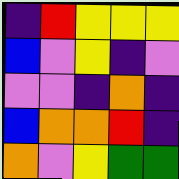[["indigo", "red", "yellow", "yellow", "yellow"], ["blue", "violet", "yellow", "indigo", "violet"], ["violet", "violet", "indigo", "orange", "indigo"], ["blue", "orange", "orange", "red", "indigo"], ["orange", "violet", "yellow", "green", "green"]]